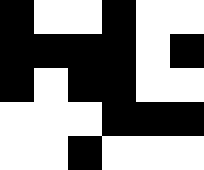[["black", "white", "white", "black", "white", "white"], ["black", "black", "black", "black", "white", "black"], ["black", "white", "black", "black", "white", "white"], ["white", "white", "white", "black", "black", "black"], ["white", "white", "black", "white", "white", "white"]]